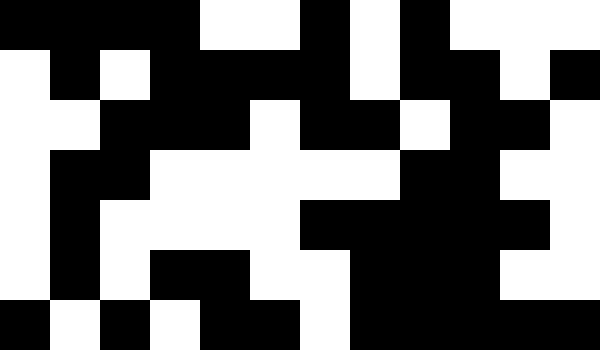[["black", "black", "black", "black", "white", "white", "black", "white", "black", "white", "white", "white"], ["white", "black", "white", "black", "black", "black", "black", "white", "black", "black", "white", "black"], ["white", "white", "black", "black", "black", "white", "black", "black", "white", "black", "black", "white"], ["white", "black", "black", "white", "white", "white", "white", "white", "black", "black", "white", "white"], ["white", "black", "white", "white", "white", "white", "black", "black", "black", "black", "black", "white"], ["white", "black", "white", "black", "black", "white", "white", "black", "black", "black", "white", "white"], ["black", "white", "black", "white", "black", "black", "white", "black", "black", "black", "black", "black"]]